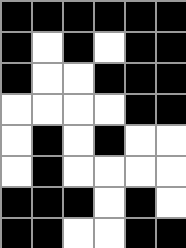[["black", "black", "black", "black", "black", "black"], ["black", "white", "black", "white", "black", "black"], ["black", "white", "white", "black", "black", "black"], ["white", "white", "white", "white", "black", "black"], ["white", "black", "white", "black", "white", "white"], ["white", "black", "white", "white", "white", "white"], ["black", "black", "black", "white", "black", "white"], ["black", "black", "white", "white", "black", "black"]]